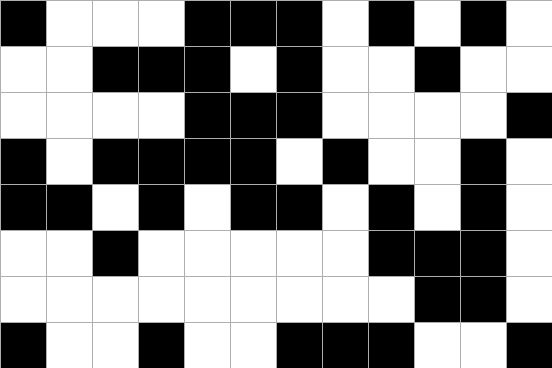[["black", "white", "white", "white", "black", "black", "black", "white", "black", "white", "black", "white"], ["white", "white", "black", "black", "black", "white", "black", "white", "white", "black", "white", "white"], ["white", "white", "white", "white", "black", "black", "black", "white", "white", "white", "white", "black"], ["black", "white", "black", "black", "black", "black", "white", "black", "white", "white", "black", "white"], ["black", "black", "white", "black", "white", "black", "black", "white", "black", "white", "black", "white"], ["white", "white", "black", "white", "white", "white", "white", "white", "black", "black", "black", "white"], ["white", "white", "white", "white", "white", "white", "white", "white", "white", "black", "black", "white"], ["black", "white", "white", "black", "white", "white", "black", "black", "black", "white", "white", "black"]]